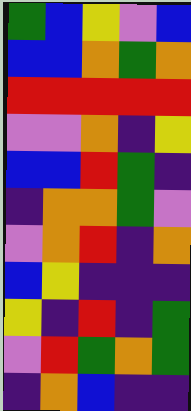[["green", "blue", "yellow", "violet", "blue"], ["blue", "blue", "orange", "green", "orange"], ["red", "red", "red", "red", "red"], ["violet", "violet", "orange", "indigo", "yellow"], ["blue", "blue", "red", "green", "indigo"], ["indigo", "orange", "orange", "green", "violet"], ["violet", "orange", "red", "indigo", "orange"], ["blue", "yellow", "indigo", "indigo", "indigo"], ["yellow", "indigo", "red", "indigo", "green"], ["violet", "red", "green", "orange", "green"], ["indigo", "orange", "blue", "indigo", "indigo"]]